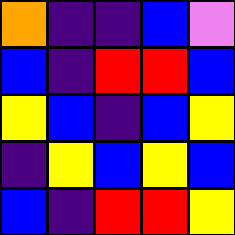[["orange", "indigo", "indigo", "blue", "violet"], ["blue", "indigo", "red", "red", "blue"], ["yellow", "blue", "indigo", "blue", "yellow"], ["indigo", "yellow", "blue", "yellow", "blue"], ["blue", "indigo", "red", "red", "yellow"]]